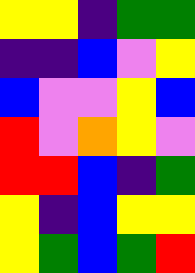[["yellow", "yellow", "indigo", "green", "green"], ["indigo", "indigo", "blue", "violet", "yellow"], ["blue", "violet", "violet", "yellow", "blue"], ["red", "violet", "orange", "yellow", "violet"], ["red", "red", "blue", "indigo", "green"], ["yellow", "indigo", "blue", "yellow", "yellow"], ["yellow", "green", "blue", "green", "red"]]